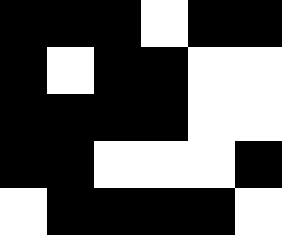[["black", "black", "black", "white", "black", "black"], ["black", "white", "black", "black", "white", "white"], ["black", "black", "black", "black", "white", "white"], ["black", "black", "white", "white", "white", "black"], ["white", "black", "black", "black", "black", "white"]]